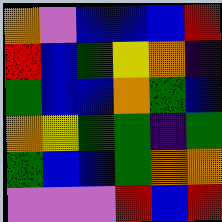[["orange", "violet", "blue", "blue", "blue", "red"], ["red", "blue", "green", "yellow", "orange", "indigo"], ["green", "blue", "blue", "orange", "green", "blue"], ["orange", "yellow", "green", "green", "indigo", "green"], ["green", "blue", "blue", "green", "orange", "orange"], ["violet", "violet", "violet", "red", "blue", "red"]]